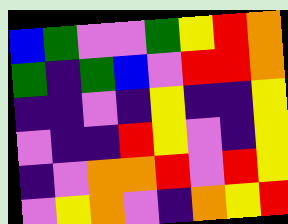[["blue", "green", "violet", "violet", "green", "yellow", "red", "orange"], ["green", "indigo", "green", "blue", "violet", "red", "red", "orange"], ["indigo", "indigo", "violet", "indigo", "yellow", "indigo", "indigo", "yellow"], ["violet", "indigo", "indigo", "red", "yellow", "violet", "indigo", "yellow"], ["indigo", "violet", "orange", "orange", "red", "violet", "red", "yellow"], ["violet", "yellow", "orange", "violet", "indigo", "orange", "yellow", "red"]]